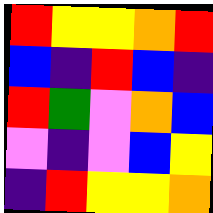[["red", "yellow", "yellow", "orange", "red"], ["blue", "indigo", "red", "blue", "indigo"], ["red", "green", "violet", "orange", "blue"], ["violet", "indigo", "violet", "blue", "yellow"], ["indigo", "red", "yellow", "yellow", "orange"]]